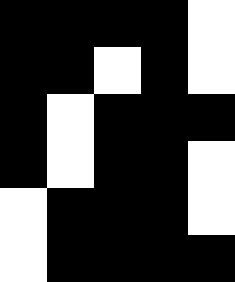[["black", "black", "black", "black", "white"], ["black", "black", "white", "black", "white"], ["black", "white", "black", "black", "black"], ["black", "white", "black", "black", "white"], ["white", "black", "black", "black", "white"], ["white", "black", "black", "black", "black"]]